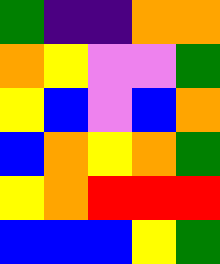[["green", "indigo", "indigo", "orange", "orange"], ["orange", "yellow", "violet", "violet", "green"], ["yellow", "blue", "violet", "blue", "orange"], ["blue", "orange", "yellow", "orange", "green"], ["yellow", "orange", "red", "red", "red"], ["blue", "blue", "blue", "yellow", "green"]]